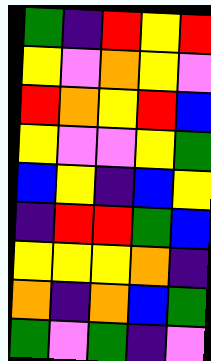[["green", "indigo", "red", "yellow", "red"], ["yellow", "violet", "orange", "yellow", "violet"], ["red", "orange", "yellow", "red", "blue"], ["yellow", "violet", "violet", "yellow", "green"], ["blue", "yellow", "indigo", "blue", "yellow"], ["indigo", "red", "red", "green", "blue"], ["yellow", "yellow", "yellow", "orange", "indigo"], ["orange", "indigo", "orange", "blue", "green"], ["green", "violet", "green", "indigo", "violet"]]